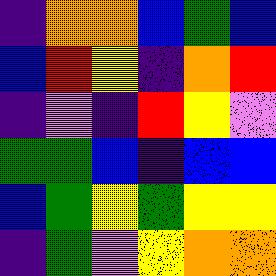[["indigo", "orange", "orange", "blue", "green", "blue"], ["blue", "red", "yellow", "indigo", "orange", "red"], ["indigo", "violet", "indigo", "red", "yellow", "violet"], ["green", "green", "blue", "indigo", "blue", "blue"], ["blue", "green", "yellow", "green", "yellow", "yellow"], ["indigo", "green", "violet", "yellow", "orange", "orange"]]